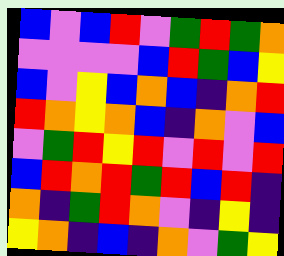[["blue", "violet", "blue", "red", "violet", "green", "red", "green", "orange"], ["violet", "violet", "violet", "violet", "blue", "red", "green", "blue", "yellow"], ["blue", "violet", "yellow", "blue", "orange", "blue", "indigo", "orange", "red"], ["red", "orange", "yellow", "orange", "blue", "indigo", "orange", "violet", "blue"], ["violet", "green", "red", "yellow", "red", "violet", "red", "violet", "red"], ["blue", "red", "orange", "red", "green", "red", "blue", "red", "indigo"], ["orange", "indigo", "green", "red", "orange", "violet", "indigo", "yellow", "indigo"], ["yellow", "orange", "indigo", "blue", "indigo", "orange", "violet", "green", "yellow"]]